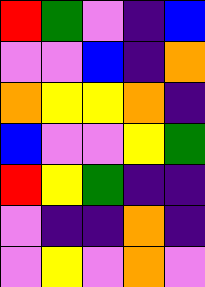[["red", "green", "violet", "indigo", "blue"], ["violet", "violet", "blue", "indigo", "orange"], ["orange", "yellow", "yellow", "orange", "indigo"], ["blue", "violet", "violet", "yellow", "green"], ["red", "yellow", "green", "indigo", "indigo"], ["violet", "indigo", "indigo", "orange", "indigo"], ["violet", "yellow", "violet", "orange", "violet"]]